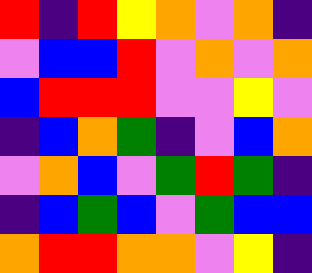[["red", "indigo", "red", "yellow", "orange", "violet", "orange", "indigo"], ["violet", "blue", "blue", "red", "violet", "orange", "violet", "orange"], ["blue", "red", "red", "red", "violet", "violet", "yellow", "violet"], ["indigo", "blue", "orange", "green", "indigo", "violet", "blue", "orange"], ["violet", "orange", "blue", "violet", "green", "red", "green", "indigo"], ["indigo", "blue", "green", "blue", "violet", "green", "blue", "blue"], ["orange", "red", "red", "orange", "orange", "violet", "yellow", "indigo"]]